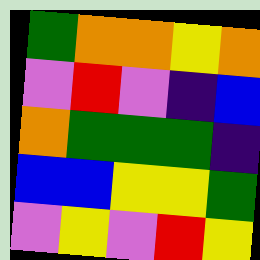[["green", "orange", "orange", "yellow", "orange"], ["violet", "red", "violet", "indigo", "blue"], ["orange", "green", "green", "green", "indigo"], ["blue", "blue", "yellow", "yellow", "green"], ["violet", "yellow", "violet", "red", "yellow"]]